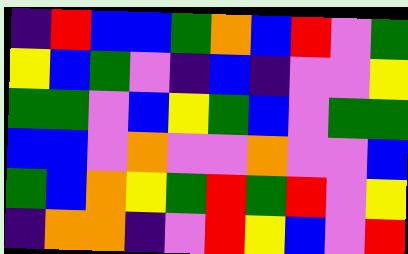[["indigo", "red", "blue", "blue", "green", "orange", "blue", "red", "violet", "green"], ["yellow", "blue", "green", "violet", "indigo", "blue", "indigo", "violet", "violet", "yellow"], ["green", "green", "violet", "blue", "yellow", "green", "blue", "violet", "green", "green"], ["blue", "blue", "violet", "orange", "violet", "violet", "orange", "violet", "violet", "blue"], ["green", "blue", "orange", "yellow", "green", "red", "green", "red", "violet", "yellow"], ["indigo", "orange", "orange", "indigo", "violet", "red", "yellow", "blue", "violet", "red"]]